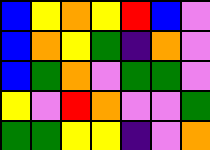[["blue", "yellow", "orange", "yellow", "red", "blue", "violet"], ["blue", "orange", "yellow", "green", "indigo", "orange", "violet"], ["blue", "green", "orange", "violet", "green", "green", "violet"], ["yellow", "violet", "red", "orange", "violet", "violet", "green"], ["green", "green", "yellow", "yellow", "indigo", "violet", "orange"]]